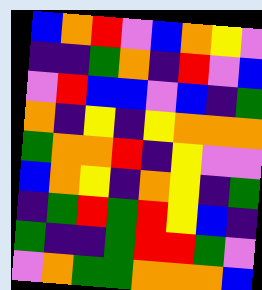[["blue", "orange", "red", "violet", "blue", "orange", "yellow", "violet"], ["indigo", "indigo", "green", "orange", "indigo", "red", "violet", "blue"], ["violet", "red", "blue", "blue", "violet", "blue", "indigo", "green"], ["orange", "indigo", "yellow", "indigo", "yellow", "orange", "orange", "orange"], ["green", "orange", "orange", "red", "indigo", "yellow", "violet", "violet"], ["blue", "orange", "yellow", "indigo", "orange", "yellow", "indigo", "green"], ["indigo", "green", "red", "green", "red", "yellow", "blue", "indigo"], ["green", "indigo", "indigo", "green", "red", "red", "green", "violet"], ["violet", "orange", "green", "green", "orange", "orange", "orange", "blue"]]